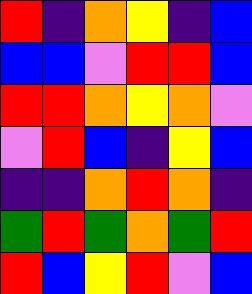[["red", "indigo", "orange", "yellow", "indigo", "blue"], ["blue", "blue", "violet", "red", "red", "blue"], ["red", "red", "orange", "yellow", "orange", "violet"], ["violet", "red", "blue", "indigo", "yellow", "blue"], ["indigo", "indigo", "orange", "red", "orange", "indigo"], ["green", "red", "green", "orange", "green", "red"], ["red", "blue", "yellow", "red", "violet", "blue"]]